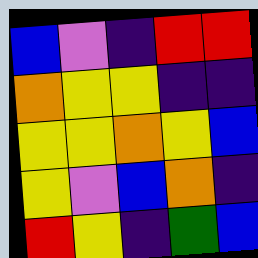[["blue", "violet", "indigo", "red", "red"], ["orange", "yellow", "yellow", "indigo", "indigo"], ["yellow", "yellow", "orange", "yellow", "blue"], ["yellow", "violet", "blue", "orange", "indigo"], ["red", "yellow", "indigo", "green", "blue"]]